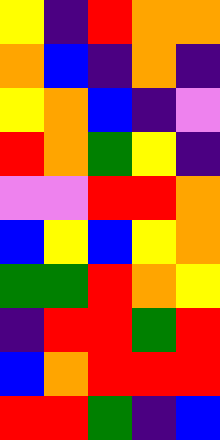[["yellow", "indigo", "red", "orange", "orange"], ["orange", "blue", "indigo", "orange", "indigo"], ["yellow", "orange", "blue", "indigo", "violet"], ["red", "orange", "green", "yellow", "indigo"], ["violet", "violet", "red", "red", "orange"], ["blue", "yellow", "blue", "yellow", "orange"], ["green", "green", "red", "orange", "yellow"], ["indigo", "red", "red", "green", "red"], ["blue", "orange", "red", "red", "red"], ["red", "red", "green", "indigo", "blue"]]